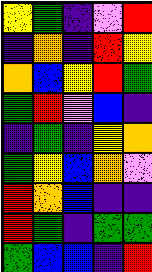[["yellow", "green", "indigo", "violet", "red"], ["indigo", "orange", "indigo", "red", "yellow"], ["orange", "blue", "yellow", "red", "green"], ["green", "red", "violet", "blue", "indigo"], ["indigo", "green", "indigo", "yellow", "orange"], ["green", "yellow", "blue", "orange", "violet"], ["red", "orange", "blue", "indigo", "indigo"], ["red", "green", "indigo", "green", "green"], ["green", "blue", "blue", "indigo", "red"]]